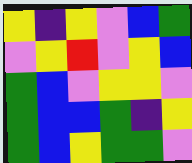[["yellow", "indigo", "yellow", "violet", "blue", "green"], ["violet", "yellow", "red", "violet", "yellow", "blue"], ["green", "blue", "violet", "yellow", "yellow", "violet"], ["green", "blue", "blue", "green", "indigo", "yellow"], ["green", "blue", "yellow", "green", "green", "violet"]]